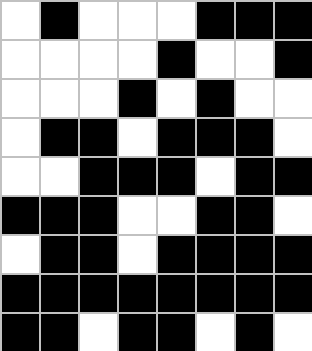[["white", "black", "white", "white", "white", "black", "black", "black"], ["white", "white", "white", "white", "black", "white", "white", "black"], ["white", "white", "white", "black", "white", "black", "white", "white"], ["white", "black", "black", "white", "black", "black", "black", "white"], ["white", "white", "black", "black", "black", "white", "black", "black"], ["black", "black", "black", "white", "white", "black", "black", "white"], ["white", "black", "black", "white", "black", "black", "black", "black"], ["black", "black", "black", "black", "black", "black", "black", "black"], ["black", "black", "white", "black", "black", "white", "black", "white"]]